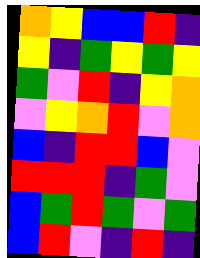[["orange", "yellow", "blue", "blue", "red", "indigo"], ["yellow", "indigo", "green", "yellow", "green", "yellow"], ["green", "violet", "red", "indigo", "yellow", "orange"], ["violet", "yellow", "orange", "red", "violet", "orange"], ["blue", "indigo", "red", "red", "blue", "violet"], ["red", "red", "red", "indigo", "green", "violet"], ["blue", "green", "red", "green", "violet", "green"], ["blue", "red", "violet", "indigo", "red", "indigo"]]